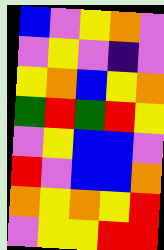[["blue", "violet", "yellow", "orange", "violet"], ["violet", "yellow", "violet", "indigo", "violet"], ["yellow", "orange", "blue", "yellow", "orange"], ["green", "red", "green", "red", "yellow"], ["violet", "yellow", "blue", "blue", "violet"], ["red", "violet", "blue", "blue", "orange"], ["orange", "yellow", "orange", "yellow", "red"], ["violet", "yellow", "yellow", "red", "red"]]